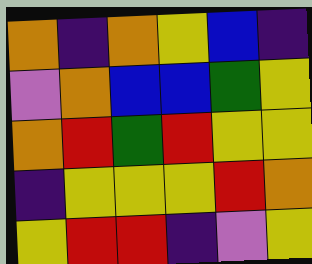[["orange", "indigo", "orange", "yellow", "blue", "indigo"], ["violet", "orange", "blue", "blue", "green", "yellow"], ["orange", "red", "green", "red", "yellow", "yellow"], ["indigo", "yellow", "yellow", "yellow", "red", "orange"], ["yellow", "red", "red", "indigo", "violet", "yellow"]]